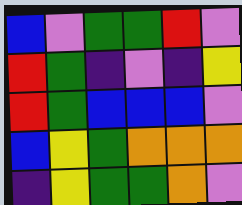[["blue", "violet", "green", "green", "red", "violet"], ["red", "green", "indigo", "violet", "indigo", "yellow"], ["red", "green", "blue", "blue", "blue", "violet"], ["blue", "yellow", "green", "orange", "orange", "orange"], ["indigo", "yellow", "green", "green", "orange", "violet"]]